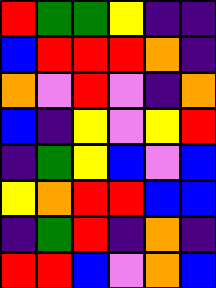[["red", "green", "green", "yellow", "indigo", "indigo"], ["blue", "red", "red", "red", "orange", "indigo"], ["orange", "violet", "red", "violet", "indigo", "orange"], ["blue", "indigo", "yellow", "violet", "yellow", "red"], ["indigo", "green", "yellow", "blue", "violet", "blue"], ["yellow", "orange", "red", "red", "blue", "blue"], ["indigo", "green", "red", "indigo", "orange", "indigo"], ["red", "red", "blue", "violet", "orange", "blue"]]